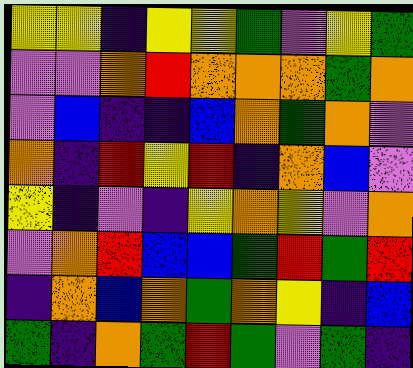[["yellow", "yellow", "indigo", "yellow", "yellow", "green", "violet", "yellow", "green"], ["violet", "violet", "orange", "red", "orange", "orange", "orange", "green", "orange"], ["violet", "blue", "indigo", "indigo", "blue", "orange", "green", "orange", "violet"], ["orange", "indigo", "red", "yellow", "red", "indigo", "orange", "blue", "violet"], ["yellow", "indigo", "violet", "indigo", "yellow", "orange", "yellow", "violet", "orange"], ["violet", "orange", "red", "blue", "blue", "green", "red", "green", "red"], ["indigo", "orange", "blue", "orange", "green", "orange", "yellow", "indigo", "blue"], ["green", "indigo", "orange", "green", "red", "green", "violet", "green", "indigo"]]